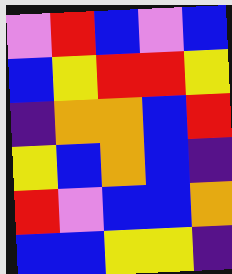[["violet", "red", "blue", "violet", "blue"], ["blue", "yellow", "red", "red", "yellow"], ["indigo", "orange", "orange", "blue", "red"], ["yellow", "blue", "orange", "blue", "indigo"], ["red", "violet", "blue", "blue", "orange"], ["blue", "blue", "yellow", "yellow", "indigo"]]